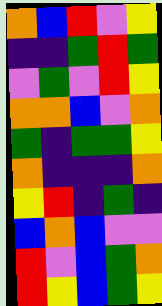[["orange", "blue", "red", "violet", "yellow"], ["indigo", "indigo", "green", "red", "green"], ["violet", "green", "violet", "red", "yellow"], ["orange", "orange", "blue", "violet", "orange"], ["green", "indigo", "green", "green", "yellow"], ["orange", "indigo", "indigo", "indigo", "orange"], ["yellow", "red", "indigo", "green", "indigo"], ["blue", "orange", "blue", "violet", "violet"], ["red", "violet", "blue", "green", "orange"], ["red", "yellow", "blue", "green", "yellow"]]